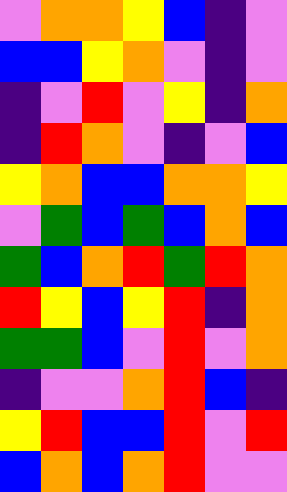[["violet", "orange", "orange", "yellow", "blue", "indigo", "violet"], ["blue", "blue", "yellow", "orange", "violet", "indigo", "violet"], ["indigo", "violet", "red", "violet", "yellow", "indigo", "orange"], ["indigo", "red", "orange", "violet", "indigo", "violet", "blue"], ["yellow", "orange", "blue", "blue", "orange", "orange", "yellow"], ["violet", "green", "blue", "green", "blue", "orange", "blue"], ["green", "blue", "orange", "red", "green", "red", "orange"], ["red", "yellow", "blue", "yellow", "red", "indigo", "orange"], ["green", "green", "blue", "violet", "red", "violet", "orange"], ["indigo", "violet", "violet", "orange", "red", "blue", "indigo"], ["yellow", "red", "blue", "blue", "red", "violet", "red"], ["blue", "orange", "blue", "orange", "red", "violet", "violet"]]